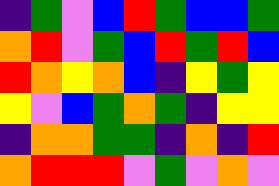[["indigo", "green", "violet", "blue", "red", "green", "blue", "blue", "green"], ["orange", "red", "violet", "green", "blue", "red", "green", "red", "blue"], ["red", "orange", "yellow", "orange", "blue", "indigo", "yellow", "green", "yellow"], ["yellow", "violet", "blue", "green", "orange", "green", "indigo", "yellow", "yellow"], ["indigo", "orange", "orange", "green", "green", "indigo", "orange", "indigo", "red"], ["orange", "red", "red", "red", "violet", "green", "violet", "orange", "violet"]]